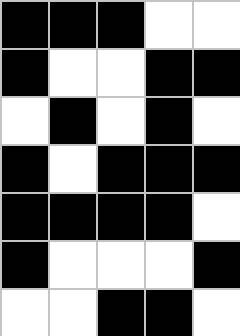[["black", "black", "black", "white", "white"], ["black", "white", "white", "black", "black"], ["white", "black", "white", "black", "white"], ["black", "white", "black", "black", "black"], ["black", "black", "black", "black", "white"], ["black", "white", "white", "white", "black"], ["white", "white", "black", "black", "white"]]